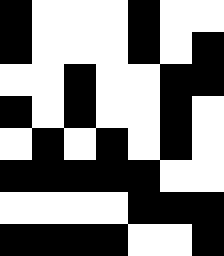[["black", "white", "white", "white", "black", "white", "white"], ["black", "white", "white", "white", "black", "white", "black"], ["white", "white", "black", "white", "white", "black", "black"], ["black", "white", "black", "white", "white", "black", "white"], ["white", "black", "white", "black", "white", "black", "white"], ["black", "black", "black", "black", "black", "white", "white"], ["white", "white", "white", "white", "black", "black", "black"], ["black", "black", "black", "black", "white", "white", "black"]]